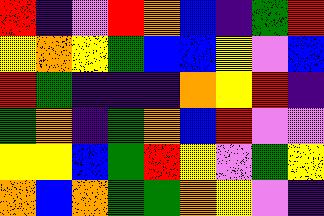[["red", "indigo", "violet", "red", "orange", "blue", "indigo", "green", "red"], ["yellow", "orange", "yellow", "green", "blue", "blue", "yellow", "violet", "blue"], ["red", "green", "indigo", "indigo", "indigo", "orange", "yellow", "red", "indigo"], ["green", "orange", "indigo", "green", "orange", "blue", "red", "violet", "violet"], ["yellow", "yellow", "blue", "green", "red", "yellow", "violet", "green", "yellow"], ["orange", "blue", "orange", "green", "green", "orange", "yellow", "violet", "indigo"]]